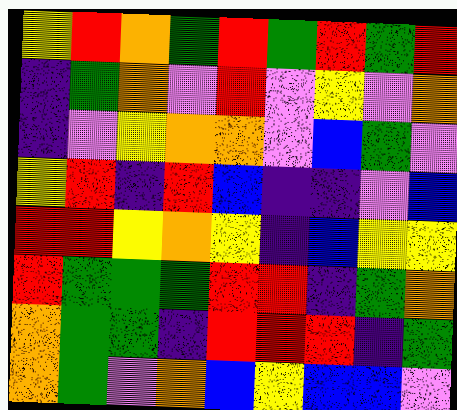[["yellow", "red", "orange", "green", "red", "green", "red", "green", "red"], ["indigo", "green", "orange", "violet", "red", "violet", "yellow", "violet", "orange"], ["indigo", "violet", "yellow", "orange", "orange", "violet", "blue", "green", "violet"], ["yellow", "red", "indigo", "red", "blue", "indigo", "indigo", "violet", "blue"], ["red", "red", "yellow", "orange", "yellow", "indigo", "blue", "yellow", "yellow"], ["red", "green", "green", "green", "red", "red", "indigo", "green", "orange"], ["orange", "green", "green", "indigo", "red", "red", "red", "indigo", "green"], ["orange", "green", "violet", "orange", "blue", "yellow", "blue", "blue", "violet"]]